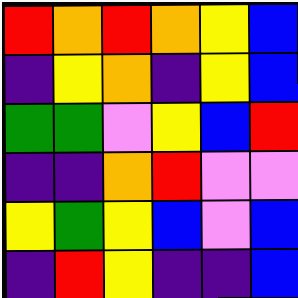[["red", "orange", "red", "orange", "yellow", "blue"], ["indigo", "yellow", "orange", "indigo", "yellow", "blue"], ["green", "green", "violet", "yellow", "blue", "red"], ["indigo", "indigo", "orange", "red", "violet", "violet"], ["yellow", "green", "yellow", "blue", "violet", "blue"], ["indigo", "red", "yellow", "indigo", "indigo", "blue"]]